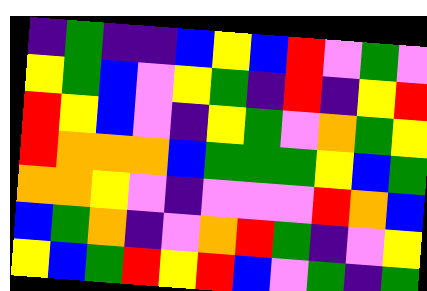[["indigo", "green", "indigo", "indigo", "blue", "yellow", "blue", "red", "violet", "green", "violet"], ["yellow", "green", "blue", "violet", "yellow", "green", "indigo", "red", "indigo", "yellow", "red"], ["red", "yellow", "blue", "violet", "indigo", "yellow", "green", "violet", "orange", "green", "yellow"], ["red", "orange", "orange", "orange", "blue", "green", "green", "green", "yellow", "blue", "green"], ["orange", "orange", "yellow", "violet", "indigo", "violet", "violet", "violet", "red", "orange", "blue"], ["blue", "green", "orange", "indigo", "violet", "orange", "red", "green", "indigo", "violet", "yellow"], ["yellow", "blue", "green", "red", "yellow", "red", "blue", "violet", "green", "indigo", "green"]]